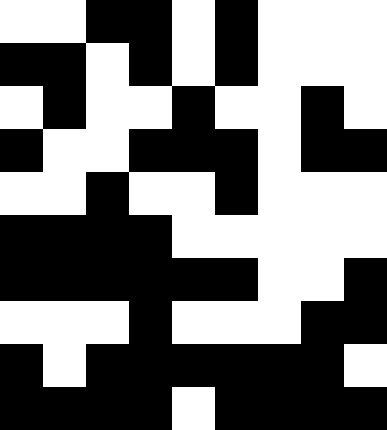[["white", "white", "black", "black", "white", "black", "white", "white", "white"], ["black", "black", "white", "black", "white", "black", "white", "white", "white"], ["white", "black", "white", "white", "black", "white", "white", "black", "white"], ["black", "white", "white", "black", "black", "black", "white", "black", "black"], ["white", "white", "black", "white", "white", "black", "white", "white", "white"], ["black", "black", "black", "black", "white", "white", "white", "white", "white"], ["black", "black", "black", "black", "black", "black", "white", "white", "black"], ["white", "white", "white", "black", "white", "white", "white", "black", "black"], ["black", "white", "black", "black", "black", "black", "black", "black", "white"], ["black", "black", "black", "black", "white", "black", "black", "black", "black"]]